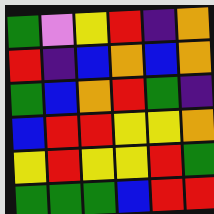[["green", "violet", "yellow", "red", "indigo", "orange"], ["red", "indigo", "blue", "orange", "blue", "orange"], ["green", "blue", "orange", "red", "green", "indigo"], ["blue", "red", "red", "yellow", "yellow", "orange"], ["yellow", "red", "yellow", "yellow", "red", "green"], ["green", "green", "green", "blue", "red", "red"]]